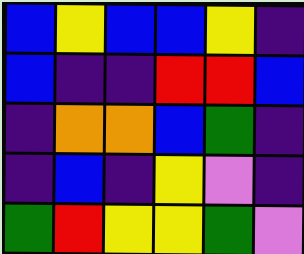[["blue", "yellow", "blue", "blue", "yellow", "indigo"], ["blue", "indigo", "indigo", "red", "red", "blue"], ["indigo", "orange", "orange", "blue", "green", "indigo"], ["indigo", "blue", "indigo", "yellow", "violet", "indigo"], ["green", "red", "yellow", "yellow", "green", "violet"]]